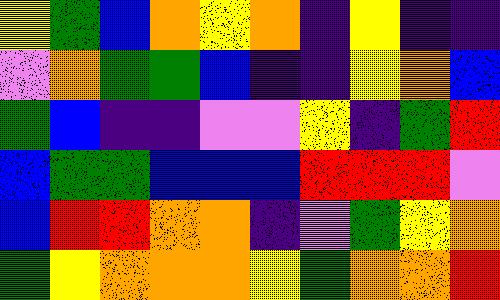[["yellow", "green", "blue", "orange", "yellow", "orange", "indigo", "yellow", "indigo", "indigo"], ["violet", "orange", "green", "green", "blue", "indigo", "indigo", "yellow", "orange", "blue"], ["green", "blue", "indigo", "indigo", "violet", "violet", "yellow", "indigo", "green", "red"], ["blue", "green", "green", "blue", "blue", "blue", "red", "red", "red", "violet"], ["blue", "red", "red", "orange", "orange", "indigo", "violet", "green", "yellow", "orange"], ["green", "yellow", "orange", "orange", "orange", "yellow", "green", "orange", "orange", "red"]]